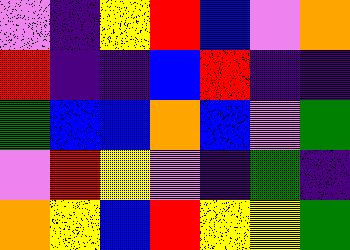[["violet", "indigo", "yellow", "red", "blue", "violet", "orange"], ["red", "indigo", "indigo", "blue", "red", "indigo", "indigo"], ["green", "blue", "blue", "orange", "blue", "violet", "green"], ["violet", "red", "yellow", "violet", "indigo", "green", "indigo"], ["orange", "yellow", "blue", "red", "yellow", "yellow", "green"]]